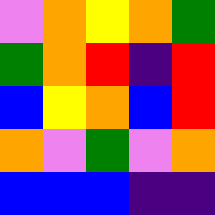[["violet", "orange", "yellow", "orange", "green"], ["green", "orange", "red", "indigo", "red"], ["blue", "yellow", "orange", "blue", "red"], ["orange", "violet", "green", "violet", "orange"], ["blue", "blue", "blue", "indigo", "indigo"]]